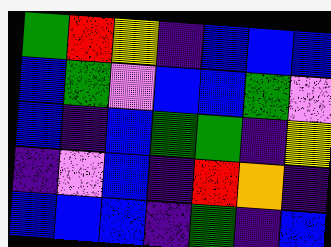[["green", "red", "yellow", "indigo", "blue", "blue", "blue"], ["blue", "green", "violet", "blue", "blue", "green", "violet"], ["blue", "indigo", "blue", "green", "green", "indigo", "yellow"], ["indigo", "violet", "blue", "indigo", "red", "orange", "indigo"], ["blue", "blue", "blue", "indigo", "green", "indigo", "blue"]]